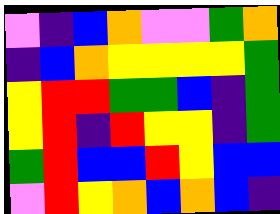[["violet", "indigo", "blue", "orange", "violet", "violet", "green", "orange"], ["indigo", "blue", "orange", "yellow", "yellow", "yellow", "yellow", "green"], ["yellow", "red", "red", "green", "green", "blue", "indigo", "green"], ["yellow", "red", "indigo", "red", "yellow", "yellow", "indigo", "green"], ["green", "red", "blue", "blue", "red", "yellow", "blue", "blue"], ["violet", "red", "yellow", "orange", "blue", "orange", "blue", "indigo"]]